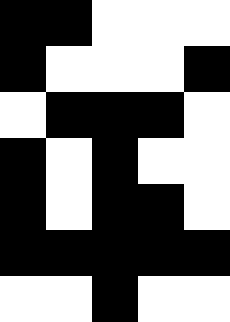[["black", "black", "white", "white", "white"], ["black", "white", "white", "white", "black"], ["white", "black", "black", "black", "white"], ["black", "white", "black", "white", "white"], ["black", "white", "black", "black", "white"], ["black", "black", "black", "black", "black"], ["white", "white", "black", "white", "white"]]